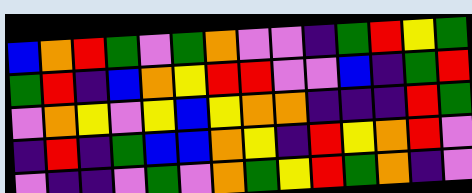[["blue", "orange", "red", "green", "violet", "green", "orange", "violet", "violet", "indigo", "green", "red", "yellow", "green"], ["green", "red", "indigo", "blue", "orange", "yellow", "red", "red", "violet", "violet", "blue", "indigo", "green", "red"], ["violet", "orange", "yellow", "violet", "yellow", "blue", "yellow", "orange", "orange", "indigo", "indigo", "indigo", "red", "green"], ["indigo", "red", "indigo", "green", "blue", "blue", "orange", "yellow", "indigo", "red", "yellow", "orange", "red", "violet"], ["violet", "indigo", "indigo", "violet", "green", "violet", "orange", "green", "yellow", "red", "green", "orange", "indigo", "violet"]]